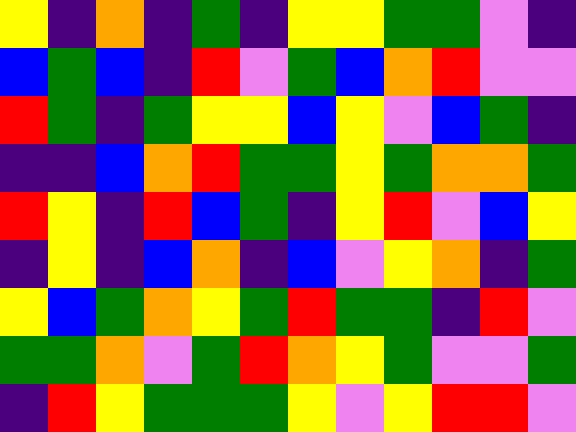[["yellow", "indigo", "orange", "indigo", "green", "indigo", "yellow", "yellow", "green", "green", "violet", "indigo"], ["blue", "green", "blue", "indigo", "red", "violet", "green", "blue", "orange", "red", "violet", "violet"], ["red", "green", "indigo", "green", "yellow", "yellow", "blue", "yellow", "violet", "blue", "green", "indigo"], ["indigo", "indigo", "blue", "orange", "red", "green", "green", "yellow", "green", "orange", "orange", "green"], ["red", "yellow", "indigo", "red", "blue", "green", "indigo", "yellow", "red", "violet", "blue", "yellow"], ["indigo", "yellow", "indigo", "blue", "orange", "indigo", "blue", "violet", "yellow", "orange", "indigo", "green"], ["yellow", "blue", "green", "orange", "yellow", "green", "red", "green", "green", "indigo", "red", "violet"], ["green", "green", "orange", "violet", "green", "red", "orange", "yellow", "green", "violet", "violet", "green"], ["indigo", "red", "yellow", "green", "green", "green", "yellow", "violet", "yellow", "red", "red", "violet"]]